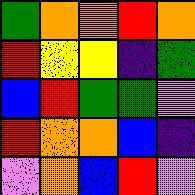[["green", "orange", "orange", "red", "orange"], ["red", "yellow", "yellow", "indigo", "green"], ["blue", "red", "green", "green", "violet"], ["red", "orange", "orange", "blue", "indigo"], ["violet", "orange", "blue", "red", "violet"]]